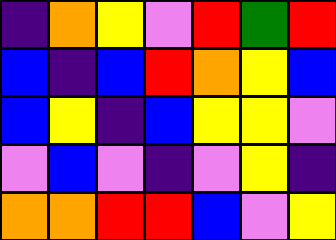[["indigo", "orange", "yellow", "violet", "red", "green", "red"], ["blue", "indigo", "blue", "red", "orange", "yellow", "blue"], ["blue", "yellow", "indigo", "blue", "yellow", "yellow", "violet"], ["violet", "blue", "violet", "indigo", "violet", "yellow", "indigo"], ["orange", "orange", "red", "red", "blue", "violet", "yellow"]]